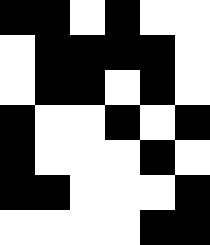[["black", "black", "white", "black", "white", "white"], ["white", "black", "black", "black", "black", "white"], ["white", "black", "black", "white", "black", "white"], ["black", "white", "white", "black", "white", "black"], ["black", "white", "white", "white", "black", "white"], ["black", "black", "white", "white", "white", "black"], ["white", "white", "white", "white", "black", "black"]]